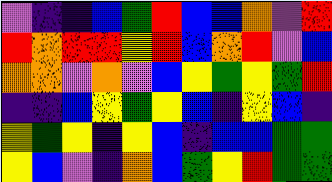[["violet", "indigo", "indigo", "blue", "green", "red", "blue", "blue", "orange", "violet", "red"], ["red", "orange", "red", "red", "yellow", "red", "blue", "orange", "red", "violet", "blue"], ["orange", "orange", "violet", "orange", "violet", "blue", "yellow", "green", "yellow", "green", "red"], ["indigo", "indigo", "blue", "yellow", "green", "yellow", "blue", "indigo", "yellow", "blue", "indigo"], ["yellow", "green", "yellow", "indigo", "yellow", "blue", "indigo", "blue", "blue", "green", "green"], ["yellow", "blue", "violet", "indigo", "orange", "blue", "green", "yellow", "red", "green", "green"]]